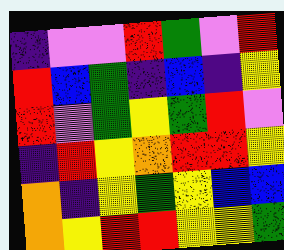[["indigo", "violet", "violet", "red", "green", "violet", "red"], ["red", "blue", "green", "indigo", "blue", "indigo", "yellow"], ["red", "violet", "green", "yellow", "green", "red", "violet"], ["indigo", "red", "yellow", "orange", "red", "red", "yellow"], ["orange", "indigo", "yellow", "green", "yellow", "blue", "blue"], ["orange", "yellow", "red", "red", "yellow", "yellow", "green"]]